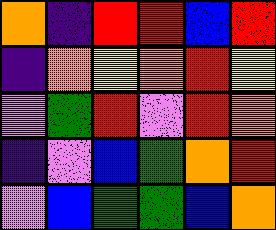[["orange", "indigo", "red", "red", "blue", "red"], ["indigo", "orange", "yellow", "orange", "red", "yellow"], ["violet", "green", "red", "violet", "red", "orange"], ["indigo", "violet", "blue", "green", "orange", "red"], ["violet", "blue", "green", "green", "blue", "orange"]]